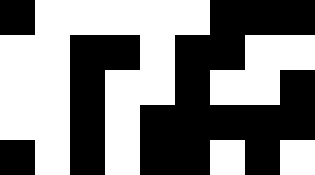[["black", "white", "white", "white", "white", "white", "black", "black", "black"], ["white", "white", "black", "black", "white", "black", "black", "white", "white"], ["white", "white", "black", "white", "white", "black", "white", "white", "black"], ["white", "white", "black", "white", "black", "black", "black", "black", "black"], ["black", "white", "black", "white", "black", "black", "white", "black", "white"]]